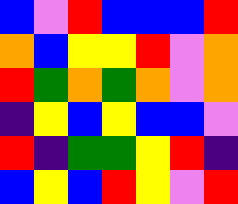[["blue", "violet", "red", "blue", "blue", "blue", "red"], ["orange", "blue", "yellow", "yellow", "red", "violet", "orange"], ["red", "green", "orange", "green", "orange", "violet", "orange"], ["indigo", "yellow", "blue", "yellow", "blue", "blue", "violet"], ["red", "indigo", "green", "green", "yellow", "red", "indigo"], ["blue", "yellow", "blue", "red", "yellow", "violet", "red"]]